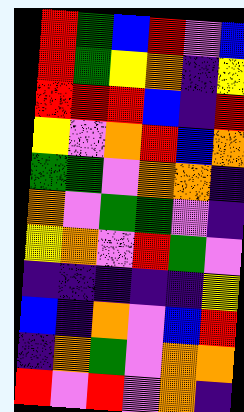[["red", "green", "blue", "red", "violet", "blue"], ["red", "green", "yellow", "orange", "indigo", "yellow"], ["red", "red", "red", "blue", "indigo", "red"], ["yellow", "violet", "orange", "red", "blue", "orange"], ["green", "green", "violet", "orange", "orange", "indigo"], ["orange", "violet", "green", "green", "violet", "indigo"], ["yellow", "orange", "violet", "red", "green", "violet"], ["indigo", "indigo", "indigo", "indigo", "indigo", "yellow"], ["blue", "indigo", "orange", "violet", "blue", "red"], ["indigo", "orange", "green", "violet", "orange", "orange"], ["red", "violet", "red", "violet", "orange", "indigo"]]